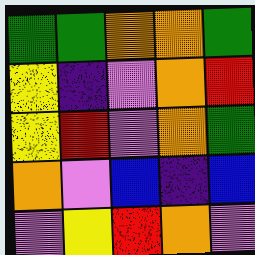[["green", "green", "orange", "orange", "green"], ["yellow", "indigo", "violet", "orange", "red"], ["yellow", "red", "violet", "orange", "green"], ["orange", "violet", "blue", "indigo", "blue"], ["violet", "yellow", "red", "orange", "violet"]]